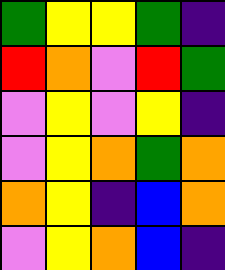[["green", "yellow", "yellow", "green", "indigo"], ["red", "orange", "violet", "red", "green"], ["violet", "yellow", "violet", "yellow", "indigo"], ["violet", "yellow", "orange", "green", "orange"], ["orange", "yellow", "indigo", "blue", "orange"], ["violet", "yellow", "orange", "blue", "indigo"]]